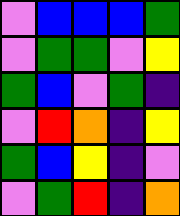[["violet", "blue", "blue", "blue", "green"], ["violet", "green", "green", "violet", "yellow"], ["green", "blue", "violet", "green", "indigo"], ["violet", "red", "orange", "indigo", "yellow"], ["green", "blue", "yellow", "indigo", "violet"], ["violet", "green", "red", "indigo", "orange"]]